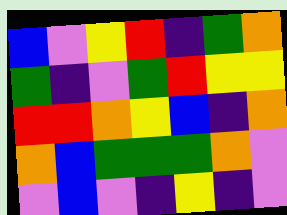[["blue", "violet", "yellow", "red", "indigo", "green", "orange"], ["green", "indigo", "violet", "green", "red", "yellow", "yellow"], ["red", "red", "orange", "yellow", "blue", "indigo", "orange"], ["orange", "blue", "green", "green", "green", "orange", "violet"], ["violet", "blue", "violet", "indigo", "yellow", "indigo", "violet"]]